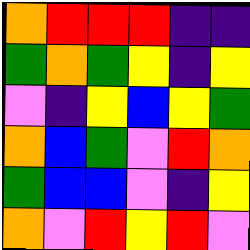[["orange", "red", "red", "red", "indigo", "indigo"], ["green", "orange", "green", "yellow", "indigo", "yellow"], ["violet", "indigo", "yellow", "blue", "yellow", "green"], ["orange", "blue", "green", "violet", "red", "orange"], ["green", "blue", "blue", "violet", "indigo", "yellow"], ["orange", "violet", "red", "yellow", "red", "violet"]]